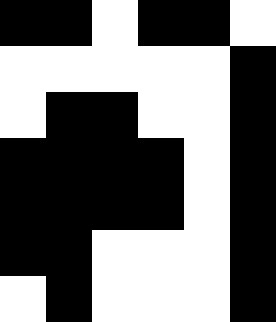[["black", "black", "white", "black", "black", "white"], ["white", "white", "white", "white", "white", "black"], ["white", "black", "black", "white", "white", "black"], ["black", "black", "black", "black", "white", "black"], ["black", "black", "black", "black", "white", "black"], ["black", "black", "white", "white", "white", "black"], ["white", "black", "white", "white", "white", "black"]]